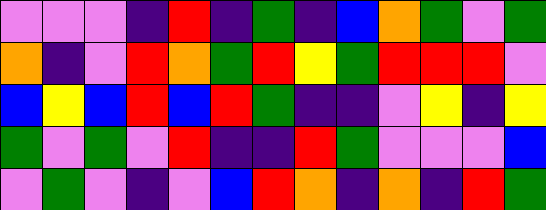[["violet", "violet", "violet", "indigo", "red", "indigo", "green", "indigo", "blue", "orange", "green", "violet", "green"], ["orange", "indigo", "violet", "red", "orange", "green", "red", "yellow", "green", "red", "red", "red", "violet"], ["blue", "yellow", "blue", "red", "blue", "red", "green", "indigo", "indigo", "violet", "yellow", "indigo", "yellow"], ["green", "violet", "green", "violet", "red", "indigo", "indigo", "red", "green", "violet", "violet", "violet", "blue"], ["violet", "green", "violet", "indigo", "violet", "blue", "red", "orange", "indigo", "orange", "indigo", "red", "green"]]